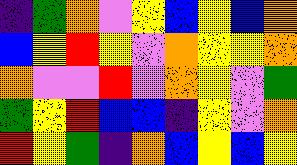[["indigo", "green", "orange", "violet", "yellow", "blue", "yellow", "blue", "orange"], ["blue", "yellow", "red", "yellow", "violet", "orange", "yellow", "yellow", "orange"], ["orange", "violet", "violet", "red", "violet", "orange", "yellow", "violet", "green"], ["green", "yellow", "red", "blue", "blue", "indigo", "yellow", "violet", "orange"], ["red", "yellow", "green", "indigo", "orange", "blue", "yellow", "blue", "yellow"]]